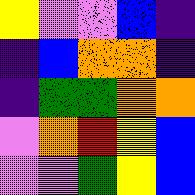[["yellow", "violet", "violet", "blue", "indigo"], ["indigo", "blue", "orange", "orange", "indigo"], ["indigo", "green", "green", "orange", "orange"], ["violet", "orange", "red", "yellow", "blue"], ["violet", "violet", "green", "yellow", "blue"]]